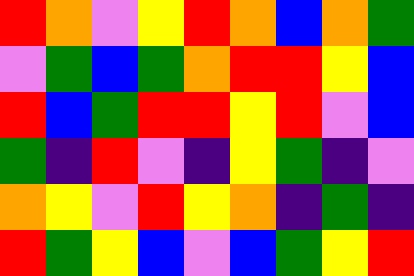[["red", "orange", "violet", "yellow", "red", "orange", "blue", "orange", "green"], ["violet", "green", "blue", "green", "orange", "red", "red", "yellow", "blue"], ["red", "blue", "green", "red", "red", "yellow", "red", "violet", "blue"], ["green", "indigo", "red", "violet", "indigo", "yellow", "green", "indigo", "violet"], ["orange", "yellow", "violet", "red", "yellow", "orange", "indigo", "green", "indigo"], ["red", "green", "yellow", "blue", "violet", "blue", "green", "yellow", "red"]]